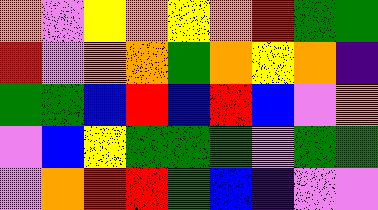[["orange", "violet", "yellow", "orange", "yellow", "orange", "red", "green", "green"], ["red", "violet", "orange", "orange", "green", "orange", "yellow", "orange", "indigo"], ["green", "green", "blue", "red", "blue", "red", "blue", "violet", "orange"], ["violet", "blue", "yellow", "green", "green", "green", "violet", "green", "green"], ["violet", "orange", "red", "red", "green", "blue", "indigo", "violet", "violet"]]